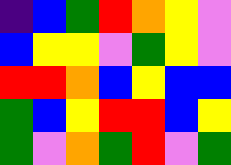[["indigo", "blue", "green", "red", "orange", "yellow", "violet"], ["blue", "yellow", "yellow", "violet", "green", "yellow", "violet"], ["red", "red", "orange", "blue", "yellow", "blue", "blue"], ["green", "blue", "yellow", "red", "red", "blue", "yellow"], ["green", "violet", "orange", "green", "red", "violet", "green"]]